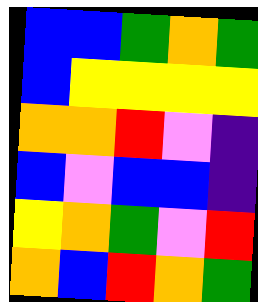[["blue", "blue", "green", "orange", "green"], ["blue", "yellow", "yellow", "yellow", "yellow"], ["orange", "orange", "red", "violet", "indigo"], ["blue", "violet", "blue", "blue", "indigo"], ["yellow", "orange", "green", "violet", "red"], ["orange", "blue", "red", "orange", "green"]]